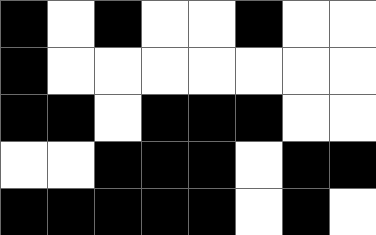[["black", "white", "black", "white", "white", "black", "white", "white"], ["black", "white", "white", "white", "white", "white", "white", "white"], ["black", "black", "white", "black", "black", "black", "white", "white"], ["white", "white", "black", "black", "black", "white", "black", "black"], ["black", "black", "black", "black", "black", "white", "black", "white"]]